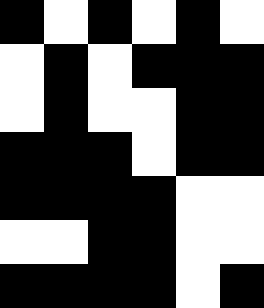[["black", "white", "black", "white", "black", "white"], ["white", "black", "white", "black", "black", "black"], ["white", "black", "white", "white", "black", "black"], ["black", "black", "black", "white", "black", "black"], ["black", "black", "black", "black", "white", "white"], ["white", "white", "black", "black", "white", "white"], ["black", "black", "black", "black", "white", "black"]]